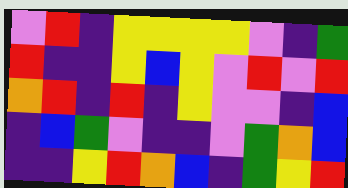[["violet", "red", "indigo", "yellow", "yellow", "yellow", "yellow", "violet", "indigo", "green"], ["red", "indigo", "indigo", "yellow", "blue", "yellow", "violet", "red", "violet", "red"], ["orange", "red", "indigo", "red", "indigo", "yellow", "violet", "violet", "indigo", "blue"], ["indigo", "blue", "green", "violet", "indigo", "indigo", "violet", "green", "orange", "blue"], ["indigo", "indigo", "yellow", "red", "orange", "blue", "indigo", "green", "yellow", "red"]]